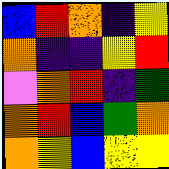[["blue", "red", "orange", "indigo", "yellow"], ["orange", "indigo", "indigo", "yellow", "red"], ["violet", "orange", "red", "indigo", "green"], ["orange", "red", "blue", "green", "orange"], ["orange", "yellow", "blue", "yellow", "yellow"]]